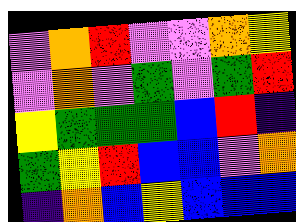[["violet", "orange", "red", "violet", "violet", "orange", "yellow"], ["violet", "orange", "violet", "green", "violet", "green", "red"], ["yellow", "green", "green", "green", "blue", "red", "indigo"], ["green", "yellow", "red", "blue", "blue", "violet", "orange"], ["indigo", "orange", "blue", "yellow", "blue", "blue", "blue"]]